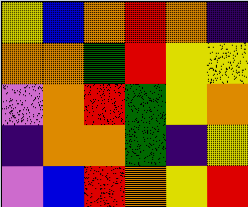[["yellow", "blue", "orange", "red", "orange", "indigo"], ["orange", "orange", "green", "red", "yellow", "yellow"], ["violet", "orange", "red", "green", "yellow", "orange"], ["indigo", "orange", "orange", "green", "indigo", "yellow"], ["violet", "blue", "red", "orange", "yellow", "red"]]